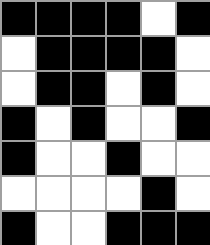[["black", "black", "black", "black", "white", "black"], ["white", "black", "black", "black", "black", "white"], ["white", "black", "black", "white", "black", "white"], ["black", "white", "black", "white", "white", "black"], ["black", "white", "white", "black", "white", "white"], ["white", "white", "white", "white", "black", "white"], ["black", "white", "white", "black", "black", "black"]]